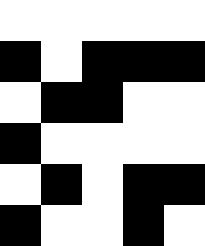[["white", "white", "white", "white", "white"], ["black", "white", "black", "black", "black"], ["white", "black", "black", "white", "white"], ["black", "white", "white", "white", "white"], ["white", "black", "white", "black", "black"], ["black", "white", "white", "black", "white"]]